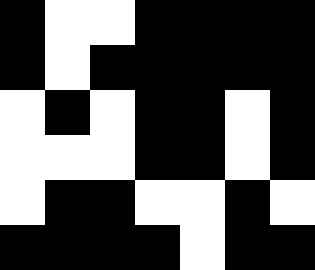[["black", "white", "white", "black", "black", "black", "black"], ["black", "white", "black", "black", "black", "black", "black"], ["white", "black", "white", "black", "black", "white", "black"], ["white", "white", "white", "black", "black", "white", "black"], ["white", "black", "black", "white", "white", "black", "white"], ["black", "black", "black", "black", "white", "black", "black"]]